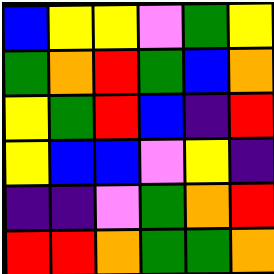[["blue", "yellow", "yellow", "violet", "green", "yellow"], ["green", "orange", "red", "green", "blue", "orange"], ["yellow", "green", "red", "blue", "indigo", "red"], ["yellow", "blue", "blue", "violet", "yellow", "indigo"], ["indigo", "indigo", "violet", "green", "orange", "red"], ["red", "red", "orange", "green", "green", "orange"]]